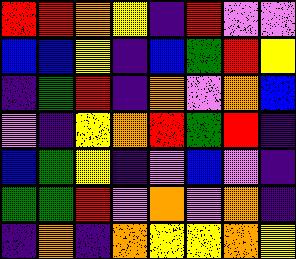[["red", "red", "orange", "yellow", "indigo", "red", "violet", "violet"], ["blue", "blue", "yellow", "indigo", "blue", "green", "red", "yellow"], ["indigo", "green", "red", "indigo", "orange", "violet", "orange", "blue"], ["violet", "indigo", "yellow", "orange", "red", "green", "red", "indigo"], ["blue", "green", "yellow", "indigo", "violet", "blue", "violet", "indigo"], ["green", "green", "red", "violet", "orange", "violet", "orange", "indigo"], ["indigo", "orange", "indigo", "orange", "yellow", "yellow", "orange", "yellow"]]